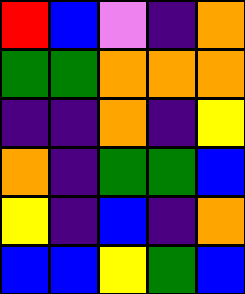[["red", "blue", "violet", "indigo", "orange"], ["green", "green", "orange", "orange", "orange"], ["indigo", "indigo", "orange", "indigo", "yellow"], ["orange", "indigo", "green", "green", "blue"], ["yellow", "indigo", "blue", "indigo", "orange"], ["blue", "blue", "yellow", "green", "blue"]]